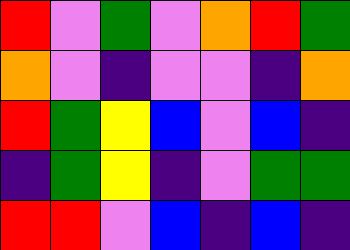[["red", "violet", "green", "violet", "orange", "red", "green"], ["orange", "violet", "indigo", "violet", "violet", "indigo", "orange"], ["red", "green", "yellow", "blue", "violet", "blue", "indigo"], ["indigo", "green", "yellow", "indigo", "violet", "green", "green"], ["red", "red", "violet", "blue", "indigo", "blue", "indigo"]]